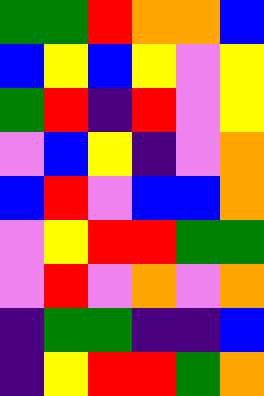[["green", "green", "red", "orange", "orange", "blue"], ["blue", "yellow", "blue", "yellow", "violet", "yellow"], ["green", "red", "indigo", "red", "violet", "yellow"], ["violet", "blue", "yellow", "indigo", "violet", "orange"], ["blue", "red", "violet", "blue", "blue", "orange"], ["violet", "yellow", "red", "red", "green", "green"], ["violet", "red", "violet", "orange", "violet", "orange"], ["indigo", "green", "green", "indigo", "indigo", "blue"], ["indigo", "yellow", "red", "red", "green", "orange"]]